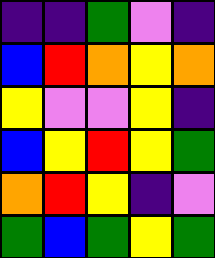[["indigo", "indigo", "green", "violet", "indigo"], ["blue", "red", "orange", "yellow", "orange"], ["yellow", "violet", "violet", "yellow", "indigo"], ["blue", "yellow", "red", "yellow", "green"], ["orange", "red", "yellow", "indigo", "violet"], ["green", "blue", "green", "yellow", "green"]]